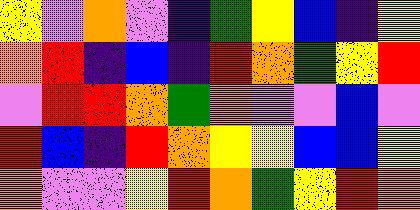[["yellow", "violet", "orange", "violet", "indigo", "green", "yellow", "blue", "indigo", "yellow"], ["orange", "red", "indigo", "blue", "indigo", "red", "orange", "green", "yellow", "red"], ["violet", "red", "red", "orange", "green", "orange", "violet", "violet", "blue", "violet"], ["red", "blue", "indigo", "red", "orange", "yellow", "yellow", "blue", "blue", "yellow"], ["orange", "violet", "violet", "yellow", "red", "orange", "green", "yellow", "red", "orange"]]